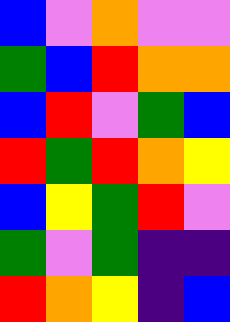[["blue", "violet", "orange", "violet", "violet"], ["green", "blue", "red", "orange", "orange"], ["blue", "red", "violet", "green", "blue"], ["red", "green", "red", "orange", "yellow"], ["blue", "yellow", "green", "red", "violet"], ["green", "violet", "green", "indigo", "indigo"], ["red", "orange", "yellow", "indigo", "blue"]]